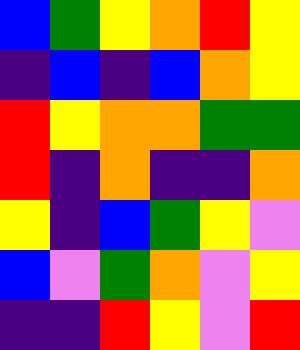[["blue", "green", "yellow", "orange", "red", "yellow"], ["indigo", "blue", "indigo", "blue", "orange", "yellow"], ["red", "yellow", "orange", "orange", "green", "green"], ["red", "indigo", "orange", "indigo", "indigo", "orange"], ["yellow", "indigo", "blue", "green", "yellow", "violet"], ["blue", "violet", "green", "orange", "violet", "yellow"], ["indigo", "indigo", "red", "yellow", "violet", "red"]]